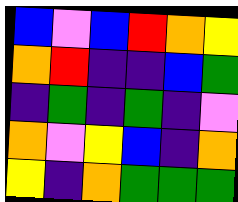[["blue", "violet", "blue", "red", "orange", "yellow"], ["orange", "red", "indigo", "indigo", "blue", "green"], ["indigo", "green", "indigo", "green", "indigo", "violet"], ["orange", "violet", "yellow", "blue", "indigo", "orange"], ["yellow", "indigo", "orange", "green", "green", "green"]]